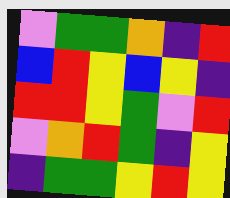[["violet", "green", "green", "orange", "indigo", "red"], ["blue", "red", "yellow", "blue", "yellow", "indigo"], ["red", "red", "yellow", "green", "violet", "red"], ["violet", "orange", "red", "green", "indigo", "yellow"], ["indigo", "green", "green", "yellow", "red", "yellow"]]